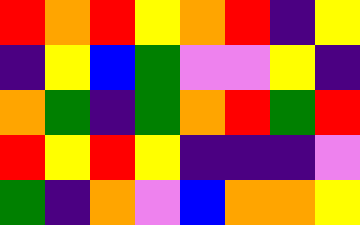[["red", "orange", "red", "yellow", "orange", "red", "indigo", "yellow"], ["indigo", "yellow", "blue", "green", "violet", "violet", "yellow", "indigo"], ["orange", "green", "indigo", "green", "orange", "red", "green", "red"], ["red", "yellow", "red", "yellow", "indigo", "indigo", "indigo", "violet"], ["green", "indigo", "orange", "violet", "blue", "orange", "orange", "yellow"]]